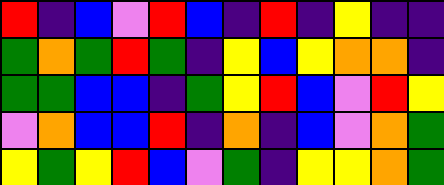[["red", "indigo", "blue", "violet", "red", "blue", "indigo", "red", "indigo", "yellow", "indigo", "indigo"], ["green", "orange", "green", "red", "green", "indigo", "yellow", "blue", "yellow", "orange", "orange", "indigo"], ["green", "green", "blue", "blue", "indigo", "green", "yellow", "red", "blue", "violet", "red", "yellow"], ["violet", "orange", "blue", "blue", "red", "indigo", "orange", "indigo", "blue", "violet", "orange", "green"], ["yellow", "green", "yellow", "red", "blue", "violet", "green", "indigo", "yellow", "yellow", "orange", "green"]]